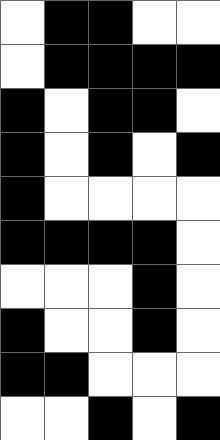[["white", "black", "black", "white", "white"], ["white", "black", "black", "black", "black"], ["black", "white", "black", "black", "white"], ["black", "white", "black", "white", "black"], ["black", "white", "white", "white", "white"], ["black", "black", "black", "black", "white"], ["white", "white", "white", "black", "white"], ["black", "white", "white", "black", "white"], ["black", "black", "white", "white", "white"], ["white", "white", "black", "white", "black"]]